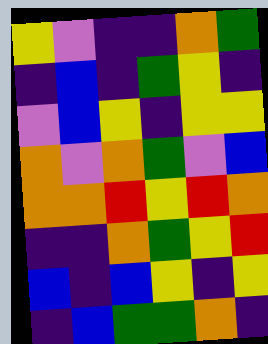[["yellow", "violet", "indigo", "indigo", "orange", "green"], ["indigo", "blue", "indigo", "green", "yellow", "indigo"], ["violet", "blue", "yellow", "indigo", "yellow", "yellow"], ["orange", "violet", "orange", "green", "violet", "blue"], ["orange", "orange", "red", "yellow", "red", "orange"], ["indigo", "indigo", "orange", "green", "yellow", "red"], ["blue", "indigo", "blue", "yellow", "indigo", "yellow"], ["indigo", "blue", "green", "green", "orange", "indigo"]]